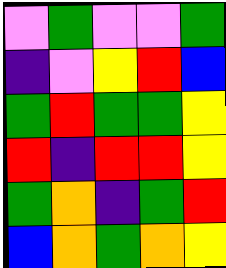[["violet", "green", "violet", "violet", "green"], ["indigo", "violet", "yellow", "red", "blue"], ["green", "red", "green", "green", "yellow"], ["red", "indigo", "red", "red", "yellow"], ["green", "orange", "indigo", "green", "red"], ["blue", "orange", "green", "orange", "yellow"]]